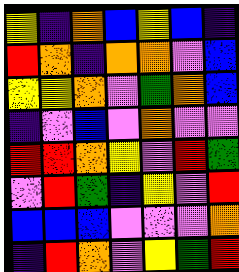[["yellow", "indigo", "orange", "blue", "yellow", "blue", "indigo"], ["red", "orange", "indigo", "orange", "orange", "violet", "blue"], ["yellow", "yellow", "orange", "violet", "green", "orange", "blue"], ["indigo", "violet", "blue", "violet", "orange", "violet", "violet"], ["red", "red", "orange", "yellow", "violet", "red", "green"], ["violet", "red", "green", "indigo", "yellow", "violet", "red"], ["blue", "blue", "blue", "violet", "violet", "violet", "orange"], ["indigo", "red", "orange", "violet", "yellow", "green", "red"]]